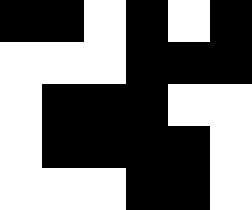[["black", "black", "white", "black", "white", "black"], ["white", "white", "white", "black", "black", "black"], ["white", "black", "black", "black", "white", "white"], ["white", "black", "black", "black", "black", "white"], ["white", "white", "white", "black", "black", "white"]]